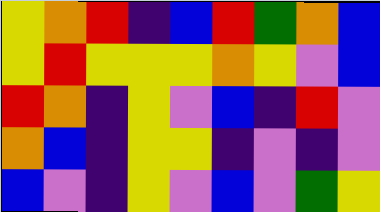[["yellow", "orange", "red", "indigo", "blue", "red", "green", "orange", "blue"], ["yellow", "red", "yellow", "yellow", "yellow", "orange", "yellow", "violet", "blue"], ["red", "orange", "indigo", "yellow", "violet", "blue", "indigo", "red", "violet"], ["orange", "blue", "indigo", "yellow", "yellow", "indigo", "violet", "indigo", "violet"], ["blue", "violet", "indigo", "yellow", "violet", "blue", "violet", "green", "yellow"]]